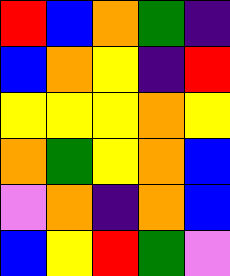[["red", "blue", "orange", "green", "indigo"], ["blue", "orange", "yellow", "indigo", "red"], ["yellow", "yellow", "yellow", "orange", "yellow"], ["orange", "green", "yellow", "orange", "blue"], ["violet", "orange", "indigo", "orange", "blue"], ["blue", "yellow", "red", "green", "violet"]]